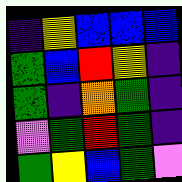[["indigo", "yellow", "blue", "blue", "blue"], ["green", "blue", "red", "yellow", "indigo"], ["green", "indigo", "orange", "green", "indigo"], ["violet", "green", "red", "green", "indigo"], ["green", "yellow", "blue", "green", "violet"]]